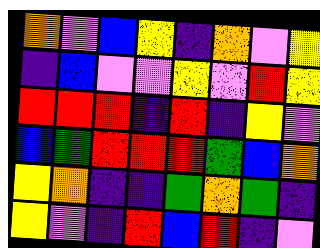[["orange", "violet", "blue", "yellow", "indigo", "orange", "violet", "yellow"], ["indigo", "blue", "violet", "violet", "yellow", "violet", "red", "yellow"], ["red", "red", "red", "indigo", "red", "indigo", "yellow", "violet"], ["blue", "green", "red", "red", "red", "green", "blue", "orange"], ["yellow", "orange", "indigo", "indigo", "green", "orange", "green", "indigo"], ["yellow", "violet", "indigo", "red", "blue", "red", "indigo", "violet"]]